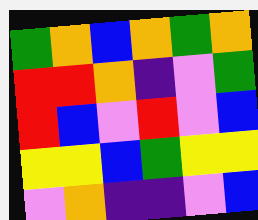[["green", "orange", "blue", "orange", "green", "orange"], ["red", "red", "orange", "indigo", "violet", "green"], ["red", "blue", "violet", "red", "violet", "blue"], ["yellow", "yellow", "blue", "green", "yellow", "yellow"], ["violet", "orange", "indigo", "indigo", "violet", "blue"]]